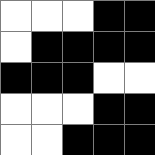[["white", "white", "white", "black", "black"], ["white", "black", "black", "black", "black"], ["black", "black", "black", "white", "white"], ["white", "white", "white", "black", "black"], ["white", "white", "black", "black", "black"]]